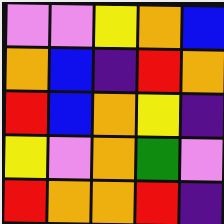[["violet", "violet", "yellow", "orange", "blue"], ["orange", "blue", "indigo", "red", "orange"], ["red", "blue", "orange", "yellow", "indigo"], ["yellow", "violet", "orange", "green", "violet"], ["red", "orange", "orange", "red", "indigo"]]